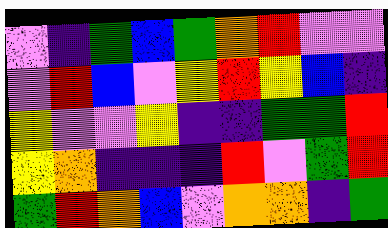[["violet", "indigo", "green", "blue", "green", "orange", "red", "violet", "violet"], ["violet", "red", "blue", "violet", "yellow", "red", "yellow", "blue", "indigo"], ["yellow", "violet", "violet", "yellow", "indigo", "indigo", "green", "green", "red"], ["yellow", "orange", "indigo", "indigo", "indigo", "red", "violet", "green", "red"], ["green", "red", "orange", "blue", "violet", "orange", "orange", "indigo", "green"]]